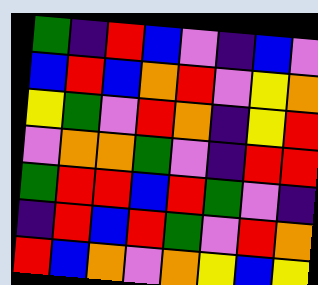[["green", "indigo", "red", "blue", "violet", "indigo", "blue", "violet"], ["blue", "red", "blue", "orange", "red", "violet", "yellow", "orange"], ["yellow", "green", "violet", "red", "orange", "indigo", "yellow", "red"], ["violet", "orange", "orange", "green", "violet", "indigo", "red", "red"], ["green", "red", "red", "blue", "red", "green", "violet", "indigo"], ["indigo", "red", "blue", "red", "green", "violet", "red", "orange"], ["red", "blue", "orange", "violet", "orange", "yellow", "blue", "yellow"]]